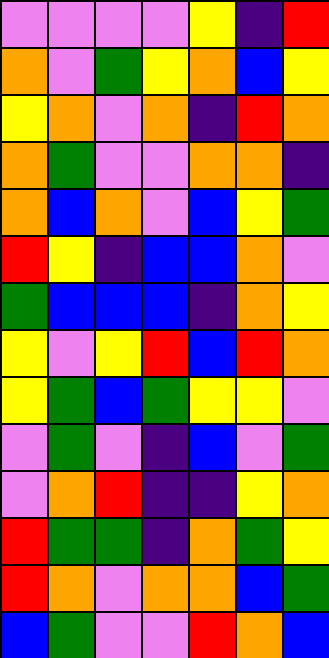[["violet", "violet", "violet", "violet", "yellow", "indigo", "red"], ["orange", "violet", "green", "yellow", "orange", "blue", "yellow"], ["yellow", "orange", "violet", "orange", "indigo", "red", "orange"], ["orange", "green", "violet", "violet", "orange", "orange", "indigo"], ["orange", "blue", "orange", "violet", "blue", "yellow", "green"], ["red", "yellow", "indigo", "blue", "blue", "orange", "violet"], ["green", "blue", "blue", "blue", "indigo", "orange", "yellow"], ["yellow", "violet", "yellow", "red", "blue", "red", "orange"], ["yellow", "green", "blue", "green", "yellow", "yellow", "violet"], ["violet", "green", "violet", "indigo", "blue", "violet", "green"], ["violet", "orange", "red", "indigo", "indigo", "yellow", "orange"], ["red", "green", "green", "indigo", "orange", "green", "yellow"], ["red", "orange", "violet", "orange", "orange", "blue", "green"], ["blue", "green", "violet", "violet", "red", "orange", "blue"]]